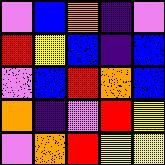[["violet", "blue", "orange", "indigo", "violet"], ["red", "yellow", "blue", "indigo", "blue"], ["violet", "blue", "red", "orange", "blue"], ["orange", "indigo", "violet", "red", "yellow"], ["violet", "orange", "red", "yellow", "yellow"]]